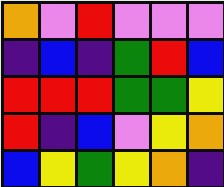[["orange", "violet", "red", "violet", "violet", "violet"], ["indigo", "blue", "indigo", "green", "red", "blue"], ["red", "red", "red", "green", "green", "yellow"], ["red", "indigo", "blue", "violet", "yellow", "orange"], ["blue", "yellow", "green", "yellow", "orange", "indigo"]]